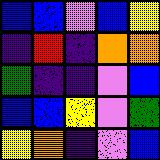[["blue", "blue", "violet", "blue", "yellow"], ["indigo", "red", "indigo", "orange", "orange"], ["green", "indigo", "indigo", "violet", "blue"], ["blue", "blue", "yellow", "violet", "green"], ["yellow", "orange", "indigo", "violet", "blue"]]